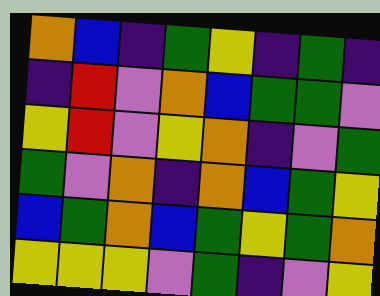[["orange", "blue", "indigo", "green", "yellow", "indigo", "green", "indigo"], ["indigo", "red", "violet", "orange", "blue", "green", "green", "violet"], ["yellow", "red", "violet", "yellow", "orange", "indigo", "violet", "green"], ["green", "violet", "orange", "indigo", "orange", "blue", "green", "yellow"], ["blue", "green", "orange", "blue", "green", "yellow", "green", "orange"], ["yellow", "yellow", "yellow", "violet", "green", "indigo", "violet", "yellow"]]